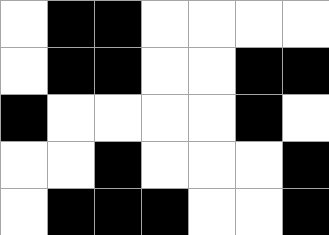[["white", "black", "black", "white", "white", "white", "white"], ["white", "black", "black", "white", "white", "black", "black"], ["black", "white", "white", "white", "white", "black", "white"], ["white", "white", "black", "white", "white", "white", "black"], ["white", "black", "black", "black", "white", "white", "black"]]